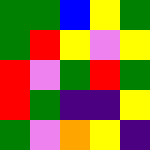[["green", "green", "blue", "yellow", "green"], ["green", "red", "yellow", "violet", "yellow"], ["red", "violet", "green", "red", "green"], ["red", "green", "indigo", "indigo", "yellow"], ["green", "violet", "orange", "yellow", "indigo"]]